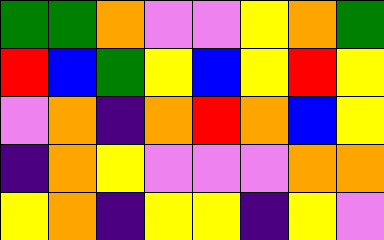[["green", "green", "orange", "violet", "violet", "yellow", "orange", "green"], ["red", "blue", "green", "yellow", "blue", "yellow", "red", "yellow"], ["violet", "orange", "indigo", "orange", "red", "orange", "blue", "yellow"], ["indigo", "orange", "yellow", "violet", "violet", "violet", "orange", "orange"], ["yellow", "orange", "indigo", "yellow", "yellow", "indigo", "yellow", "violet"]]